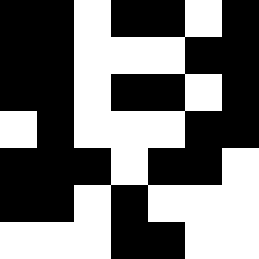[["black", "black", "white", "black", "black", "white", "black"], ["black", "black", "white", "white", "white", "black", "black"], ["black", "black", "white", "black", "black", "white", "black"], ["white", "black", "white", "white", "white", "black", "black"], ["black", "black", "black", "white", "black", "black", "white"], ["black", "black", "white", "black", "white", "white", "white"], ["white", "white", "white", "black", "black", "white", "white"]]